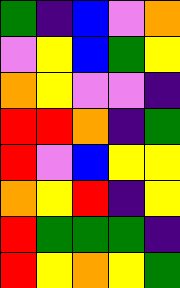[["green", "indigo", "blue", "violet", "orange"], ["violet", "yellow", "blue", "green", "yellow"], ["orange", "yellow", "violet", "violet", "indigo"], ["red", "red", "orange", "indigo", "green"], ["red", "violet", "blue", "yellow", "yellow"], ["orange", "yellow", "red", "indigo", "yellow"], ["red", "green", "green", "green", "indigo"], ["red", "yellow", "orange", "yellow", "green"]]